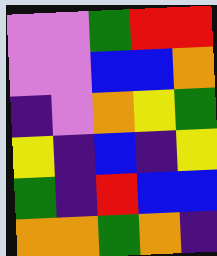[["violet", "violet", "green", "red", "red"], ["violet", "violet", "blue", "blue", "orange"], ["indigo", "violet", "orange", "yellow", "green"], ["yellow", "indigo", "blue", "indigo", "yellow"], ["green", "indigo", "red", "blue", "blue"], ["orange", "orange", "green", "orange", "indigo"]]